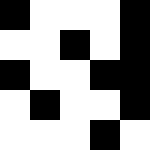[["black", "white", "white", "white", "black"], ["white", "white", "black", "white", "black"], ["black", "white", "white", "black", "black"], ["white", "black", "white", "white", "black"], ["white", "white", "white", "black", "white"]]